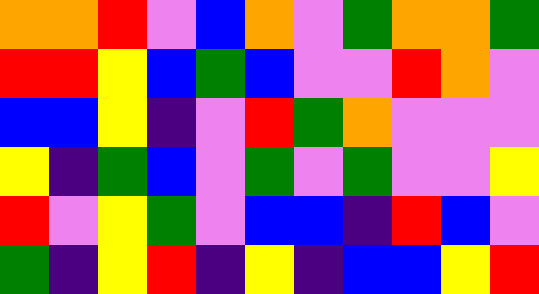[["orange", "orange", "red", "violet", "blue", "orange", "violet", "green", "orange", "orange", "green"], ["red", "red", "yellow", "blue", "green", "blue", "violet", "violet", "red", "orange", "violet"], ["blue", "blue", "yellow", "indigo", "violet", "red", "green", "orange", "violet", "violet", "violet"], ["yellow", "indigo", "green", "blue", "violet", "green", "violet", "green", "violet", "violet", "yellow"], ["red", "violet", "yellow", "green", "violet", "blue", "blue", "indigo", "red", "blue", "violet"], ["green", "indigo", "yellow", "red", "indigo", "yellow", "indigo", "blue", "blue", "yellow", "red"]]